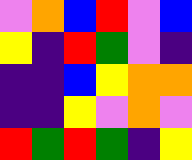[["violet", "orange", "blue", "red", "violet", "blue"], ["yellow", "indigo", "red", "green", "violet", "indigo"], ["indigo", "indigo", "blue", "yellow", "orange", "orange"], ["indigo", "indigo", "yellow", "violet", "orange", "violet"], ["red", "green", "red", "green", "indigo", "yellow"]]